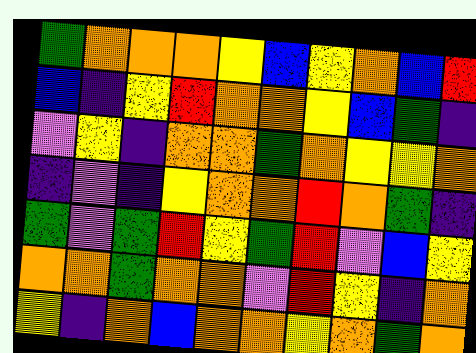[["green", "orange", "orange", "orange", "yellow", "blue", "yellow", "orange", "blue", "red"], ["blue", "indigo", "yellow", "red", "orange", "orange", "yellow", "blue", "green", "indigo"], ["violet", "yellow", "indigo", "orange", "orange", "green", "orange", "yellow", "yellow", "orange"], ["indigo", "violet", "indigo", "yellow", "orange", "orange", "red", "orange", "green", "indigo"], ["green", "violet", "green", "red", "yellow", "green", "red", "violet", "blue", "yellow"], ["orange", "orange", "green", "orange", "orange", "violet", "red", "yellow", "indigo", "orange"], ["yellow", "indigo", "orange", "blue", "orange", "orange", "yellow", "orange", "green", "orange"]]